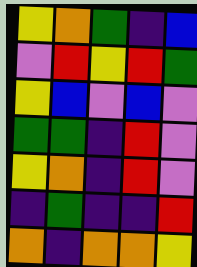[["yellow", "orange", "green", "indigo", "blue"], ["violet", "red", "yellow", "red", "green"], ["yellow", "blue", "violet", "blue", "violet"], ["green", "green", "indigo", "red", "violet"], ["yellow", "orange", "indigo", "red", "violet"], ["indigo", "green", "indigo", "indigo", "red"], ["orange", "indigo", "orange", "orange", "yellow"]]